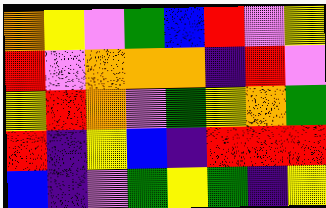[["orange", "yellow", "violet", "green", "blue", "red", "violet", "yellow"], ["red", "violet", "orange", "orange", "orange", "indigo", "red", "violet"], ["yellow", "red", "orange", "violet", "green", "yellow", "orange", "green"], ["red", "indigo", "yellow", "blue", "indigo", "red", "red", "red"], ["blue", "indigo", "violet", "green", "yellow", "green", "indigo", "yellow"]]